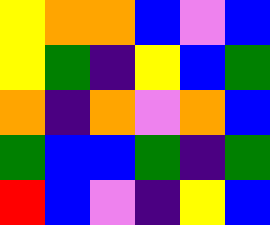[["yellow", "orange", "orange", "blue", "violet", "blue"], ["yellow", "green", "indigo", "yellow", "blue", "green"], ["orange", "indigo", "orange", "violet", "orange", "blue"], ["green", "blue", "blue", "green", "indigo", "green"], ["red", "blue", "violet", "indigo", "yellow", "blue"]]